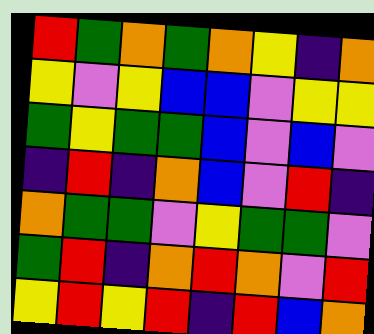[["red", "green", "orange", "green", "orange", "yellow", "indigo", "orange"], ["yellow", "violet", "yellow", "blue", "blue", "violet", "yellow", "yellow"], ["green", "yellow", "green", "green", "blue", "violet", "blue", "violet"], ["indigo", "red", "indigo", "orange", "blue", "violet", "red", "indigo"], ["orange", "green", "green", "violet", "yellow", "green", "green", "violet"], ["green", "red", "indigo", "orange", "red", "orange", "violet", "red"], ["yellow", "red", "yellow", "red", "indigo", "red", "blue", "orange"]]